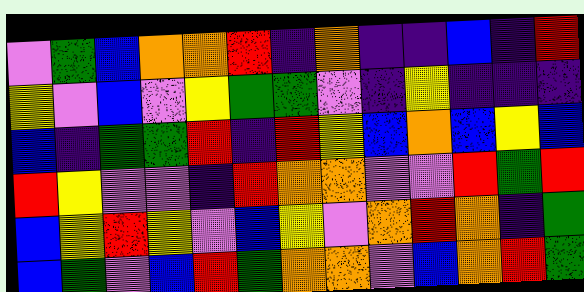[["violet", "green", "blue", "orange", "orange", "red", "indigo", "orange", "indigo", "indigo", "blue", "indigo", "red"], ["yellow", "violet", "blue", "violet", "yellow", "green", "green", "violet", "indigo", "yellow", "indigo", "indigo", "indigo"], ["blue", "indigo", "green", "green", "red", "indigo", "red", "yellow", "blue", "orange", "blue", "yellow", "blue"], ["red", "yellow", "violet", "violet", "indigo", "red", "orange", "orange", "violet", "violet", "red", "green", "red"], ["blue", "yellow", "red", "yellow", "violet", "blue", "yellow", "violet", "orange", "red", "orange", "indigo", "green"], ["blue", "green", "violet", "blue", "red", "green", "orange", "orange", "violet", "blue", "orange", "red", "green"]]